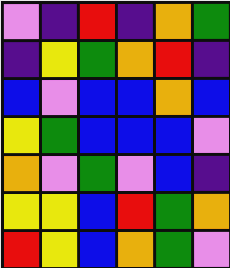[["violet", "indigo", "red", "indigo", "orange", "green"], ["indigo", "yellow", "green", "orange", "red", "indigo"], ["blue", "violet", "blue", "blue", "orange", "blue"], ["yellow", "green", "blue", "blue", "blue", "violet"], ["orange", "violet", "green", "violet", "blue", "indigo"], ["yellow", "yellow", "blue", "red", "green", "orange"], ["red", "yellow", "blue", "orange", "green", "violet"]]